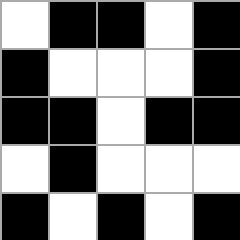[["white", "black", "black", "white", "black"], ["black", "white", "white", "white", "black"], ["black", "black", "white", "black", "black"], ["white", "black", "white", "white", "white"], ["black", "white", "black", "white", "black"]]